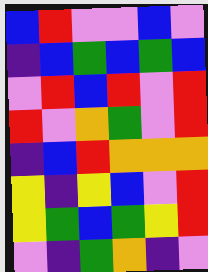[["blue", "red", "violet", "violet", "blue", "violet"], ["indigo", "blue", "green", "blue", "green", "blue"], ["violet", "red", "blue", "red", "violet", "red"], ["red", "violet", "orange", "green", "violet", "red"], ["indigo", "blue", "red", "orange", "orange", "orange"], ["yellow", "indigo", "yellow", "blue", "violet", "red"], ["yellow", "green", "blue", "green", "yellow", "red"], ["violet", "indigo", "green", "orange", "indigo", "violet"]]